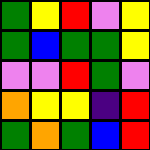[["green", "yellow", "red", "violet", "yellow"], ["green", "blue", "green", "green", "yellow"], ["violet", "violet", "red", "green", "violet"], ["orange", "yellow", "yellow", "indigo", "red"], ["green", "orange", "green", "blue", "red"]]